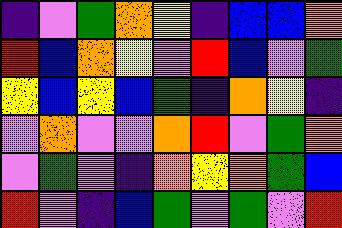[["indigo", "violet", "green", "orange", "yellow", "indigo", "blue", "blue", "orange"], ["red", "blue", "orange", "yellow", "violet", "red", "blue", "violet", "green"], ["yellow", "blue", "yellow", "blue", "green", "indigo", "orange", "yellow", "indigo"], ["violet", "orange", "violet", "violet", "orange", "red", "violet", "green", "orange"], ["violet", "green", "violet", "indigo", "orange", "yellow", "orange", "green", "blue"], ["red", "violet", "indigo", "blue", "green", "violet", "green", "violet", "red"]]